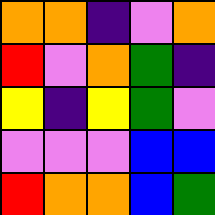[["orange", "orange", "indigo", "violet", "orange"], ["red", "violet", "orange", "green", "indigo"], ["yellow", "indigo", "yellow", "green", "violet"], ["violet", "violet", "violet", "blue", "blue"], ["red", "orange", "orange", "blue", "green"]]